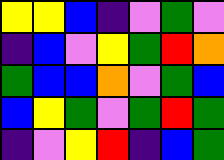[["yellow", "yellow", "blue", "indigo", "violet", "green", "violet"], ["indigo", "blue", "violet", "yellow", "green", "red", "orange"], ["green", "blue", "blue", "orange", "violet", "green", "blue"], ["blue", "yellow", "green", "violet", "green", "red", "green"], ["indigo", "violet", "yellow", "red", "indigo", "blue", "green"]]